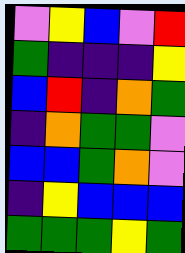[["violet", "yellow", "blue", "violet", "red"], ["green", "indigo", "indigo", "indigo", "yellow"], ["blue", "red", "indigo", "orange", "green"], ["indigo", "orange", "green", "green", "violet"], ["blue", "blue", "green", "orange", "violet"], ["indigo", "yellow", "blue", "blue", "blue"], ["green", "green", "green", "yellow", "green"]]